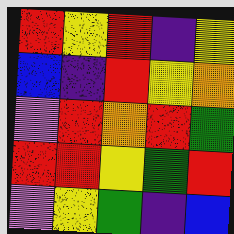[["red", "yellow", "red", "indigo", "yellow"], ["blue", "indigo", "red", "yellow", "orange"], ["violet", "red", "orange", "red", "green"], ["red", "red", "yellow", "green", "red"], ["violet", "yellow", "green", "indigo", "blue"]]